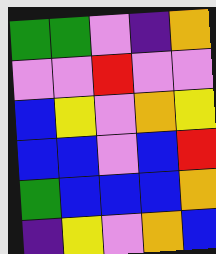[["green", "green", "violet", "indigo", "orange"], ["violet", "violet", "red", "violet", "violet"], ["blue", "yellow", "violet", "orange", "yellow"], ["blue", "blue", "violet", "blue", "red"], ["green", "blue", "blue", "blue", "orange"], ["indigo", "yellow", "violet", "orange", "blue"]]